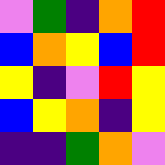[["violet", "green", "indigo", "orange", "red"], ["blue", "orange", "yellow", "blue", "red"], ["yellow", "indigo", "violet", "red", "yellow"], ["blue", "yellow", "orange", "indigo", "yellow"], ["indigo", "indigo", "green", "orange", "violet"]]